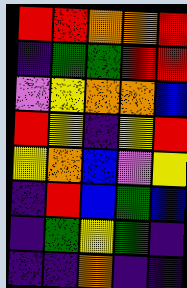[["red", "red", "orange", "orange", "red"], ["indigo", "green", "green", "red", "red"], ["violet", "yellow", "orange", "orange", "blue"], ["red", "yellow", "indigo", "yellow", "red"], ["yellow", "orange", "blue", "violet", "yellow"], ["indigo", "red", "blue", "green", "blue"], ["indigo", "green", "yellow", "green", "indigo"], ["indigo", "indigo", "orange", "indigo", "indigo"]]